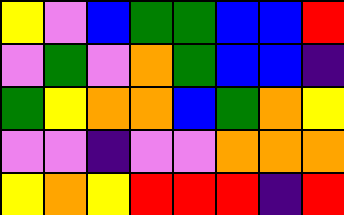[["yellow", "violet", "blue", "green", "green", "blue", "blue", "red"], ["violet", "green", "violet", "orange", "green", "blue", "blue", "indigo"], ["green", "yellow", "orange", "orange", "blue", "green", "orange", "yellow"], ["violet", "violet", "indigo", "violet", "violet", "orange", "orange", "orange"], ["yellow", "orange", "yellow", "red", "red", "red", "indigo", "red"]]